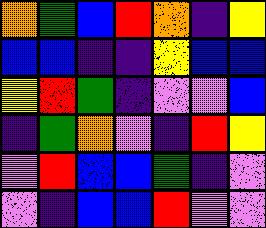[["orange", "green", "blue", "red", "orange", "indigo", "yellow"], ["blue", "blue", "indigo", "indigo", "yellow", "blue", "blue"], ["yellow", "red", "green", "indigo", "violet", "violet", "blue"], ["indigo", "green", "orange", "violet", "indigo", "red", "yellow"], ["violet", "red", "blue", "blue", "green", "indigo", "violet"], ["violet", "indigo", "blue", "blue", "red", "violet", "violet"]]